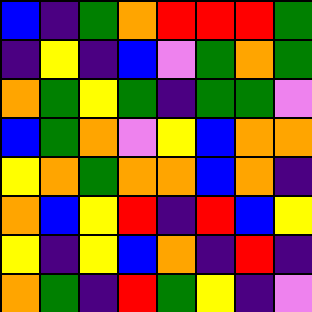[["blue", "indigo", "green", "orange", "red", "red", "red", "green"], ["indigo", "yellow", "indigo", "blue", "violet", "green", "orange", "green"], ["orange", "green", "yellow", "green", "indigo", "green", "green", "violet"], ["blue", "green", "orange", "violet", "yellow", "blue", "orange", "orange"], ["yellow", "orange", "green", "orange", "orange", "blue", "orange", "indigo"], ["orange", "blue", "yellow", "red", "indigo", "red", "blue", "yellow"], ["yellow", "indigo", "yellow", "blue", "orange", "indigo", "red", "indigo"], ["orange", "green", "indigo", "red", "green", "yellow", "indigo", "violet"]]